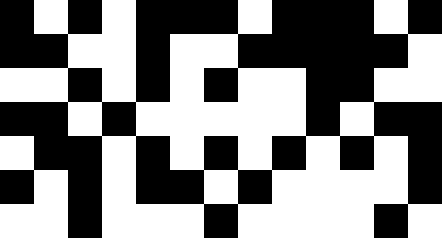[["black", "white", "black", "white", "black", "black", "black", "white", "black", "black", "black", "white", "black"], ["black", "black", "white", "white", "black", "white", "white", "black", "black", "black", "black", "black", "white"], ["white", "white", "black", "white", "black", "white", "black", "white", "white", "black", "black", "white", "white"], ["black", "black", "white", "black", "white", "white", "white", "white", "white", "black", "white", "black", "black"], ["white", "black", "black", "white", "black", "white", "black", "white", "black", "white", "black", "white", "black"], ["black", "white", "black", "white", "black", "black", "white", "black", "white", "white", "white", "white", "black"], ["white", "white", "black", "white", "white", "white", "black", "white", "white", "white", "white", "black", "white"]]